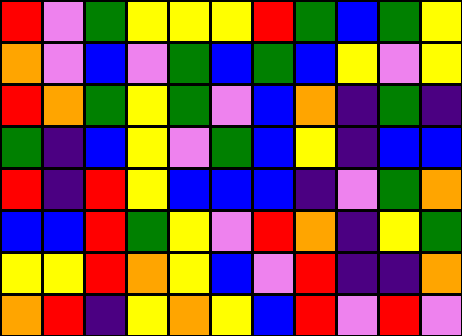[["red", "violet", "green", "yellow", "yellow", "yellow", "red", "green", "blue", "green", "yellow"], ["orange", "violet", "blue", "violet", "green", "blue", "green", "blue", "yellow", "violet", "yellow"], ["red", "orange", "green", "yellow", "green", "violet", "blue", "orange", "indigo", "green", "indigo"], ["green", "indigo", "blue", "yellow", "violet", "green", "blue", "yellow", "indigo", "blue", "blue"], ["red", "indigo", "red", "yellow", "blue", "blue", "blue", "indigo", "violet", "green", "orange"], ["blue", "blue", "red", "green", "yellow", "violet", "red", "orange", "indigo", "yellow", "green"], ["yellow", "yellow", "red", "orange", "yellow", "blue", "violet", "red", "indigo", "indigo", "orange"], ["orange", "red", "indigo", "yellow", "orange", "yellow", "blue", "red", "violet", "red", "violet"]]